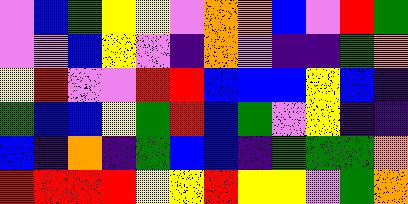[["violet", "blue", "green", "yellow", "yellow", "violet", "orange", "orange", "blue", "violet", "red", "green"], ["violet", "violet", "blue", "yellow", "violet", "indigo", "orange", "violet", "indigo", "indigo", "green", "orange"], ["yellow", "red", "violet", "violet", "red", "red", "blue", "blue", "blue", "yellow", "blue", "indigo"], ["green", "blue", "blue", "yellow", "green", "red", "blue", "green", "violet", "yellow", "indigo", "indigo"], ["blue", "indigo", "orange", "indigo", "green", "blue", "blue", "indigo", "green", "green", "green", "orange"], ["red", "red", "red", "red", "yellow", "yellow", "red", "yellow", "yellow", "violet", "green", "orange"]]